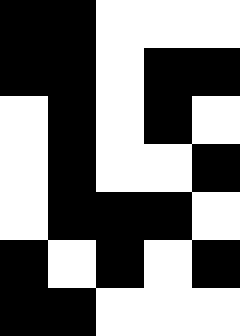[["black", "black", "white", "white", "white"], ["black", "black", "white", "black", "black"], ["white", "black", "white", "black", "white"], ["white", "black", "white", "white", "black"], ["white", "black", "black", "black", "white"], ["black", "white", "black", "white", "black"], ["black", "black", "white", "white", "white"]]